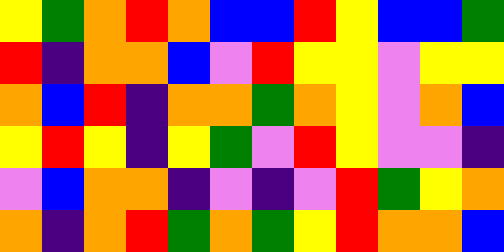[["yellow", "green", "orange", "red", "orange", "blue", "blue", "red", "yellow", "blue", "blue", "green"], ["red", "indigo", "orange", "orange", "blue", "violet", "red", "yellow", "yellow", "violet", "yellow", "yellow"], ["orange", "blue", "red", "indigo", "orange", "orange", "green", "orange", "yellow", "violet", "orange", "blue"], ["yellow", "red", "yellow", "indigo", "yellow", "green", "violet", "red", "yellow", "violet", "violet", "indigo"], ["violet", "blue", "orange", "orange", "indigo", "violet", "indigo", "violet", "red", "green", "yellow", "orange"], ["orange", "indigo", "orange", "red", "green", "orange", "green", "yellow", "red", "orange", "orange", "blue"]]